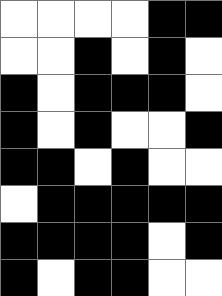[["white", "white", "white", "white", "black", "black"], ["white", "white", "black", "white", "black", "white"], ["black", "white", "black", "black", "black", "white"], ["black", "white", "black", "white", "white", "black"], ["black", "black", "white", "black", "white", "white"], ["white", "black", "black", "black", "black", "black"], ["black", "black", "black", "black", "white", "black"], ["black", "white", "black", "black", "white", "white"]]